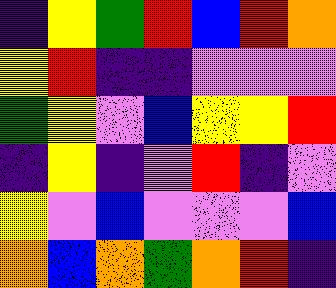[["indigo", "yellow", "green", "red", "blue", "red", "orange"], ["yellow", "red", "indigo", "indigo", "violet", "violet", "violet"], ["green", "yellow", "violet", "blue", "yellow", "yellow", "red"], ["indigo", "yellow", "indigo", "violet", "red", "indigo", "violet"], ["yellow", "violet", "blue", "violet", "violet", "violet", "blue"], ["orange", "blue", "orange", "green", "orange", "red", "indigo"]]